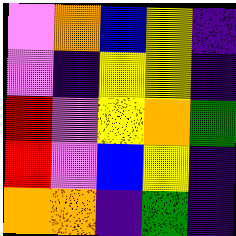[["violet", "orange", "blue", "yellow", "indigo"], ["violet", "indigo", "yellow", "yellow", "indigo"], ["red", "violet", "yellow", "orange", "green"], ["red", "violet", "blue", "yellow", "indigo"], ["orange", "orange", "indigo", "green", "indigo"]]